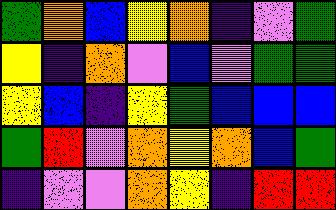[["green", "orange", "blue", "yellow", "orange", "indigo", "violet", "green"], ["yellow", "indigo", "orange", "violet", "blue", "violet", "green", "green"], ["yellow", "blue", "indigo", "yellow", "green", "blue", "blue", "blue"], ["green", "red", "violet", "orange", "yellow", "orange", "blue", "green"], ["indigo", "violet", "violet", "orange", "yellow", "indigo", "red", "red"]]